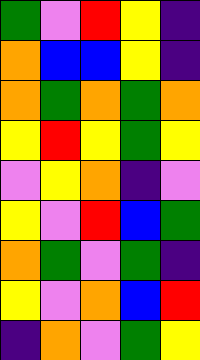[["green", "violet", "red", "yellow", "indigo"], ["orange", "blue", "blue", "yellow", "indigo"], ["orange", "green", "orange", "green", "orange"], ["yellow", "red", "yellow", "green", "yellow"], ["violet", "yellow", "orange", "indigo", "violet"], ["yellow", "violet", "red", "blue", "green"], ["orange", "green", "violet", "green", "indigo"], ["yellow", "violet", "orange", "blue", "red"], ["indigo", "orange", "violet", "green", "yellow"]]